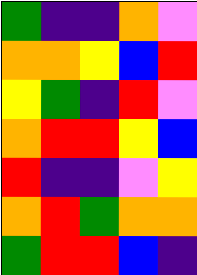[["green", "indigo", "indigo", "orange", "violet"], ["orange", "orange", "yellow", "blue", "red"], ["yellow", "green", "indigo", "red", "violet"], ["orange", "red", "red", "yellow", "blue"], ["red", "indigo", "indigo", "violet", "yellow"], ["orange", "red", "green", "orange", "orange"], ["green", "red", "red", "blue", "indigo"]]